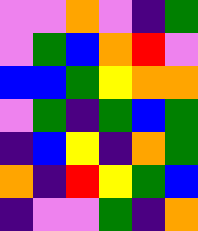[["violet", "violet", "orange", "violet", "indigo", "green"], ["violet", "green", "blue", "orange", "red", "violet"], ["blue", "blue", "green", "yellow", "orange", "orange"], ["violet", "green", "indigo", "green", "blue", "green"], ["indigo", "blue", "yellow", "indigo", "orange", "green"], ["orange", "indigo", "red", "yellow", "green", "blue"], ["indigo", "violet", "violet", "green", "indigo", "orange"]]